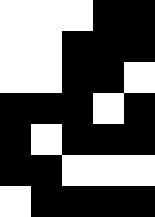[["white", "white", "white", "black", "black"], ["white", "white", "black", "black", "black"], ["white", "white", "black", "black", "white"], ["black", "black", "black", "white", "black"], ["black", "white", "black", "black", "black"], ["black", "black", "white", "white", "white"], ["white", "black", "black", "black", "black"]]